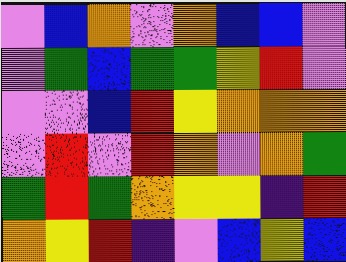[["violet", "blue", "orange", "violet", "orange", "blue", "blue", "violet"], ["violet", "green", "blue", "green", "green", "yellow", "red", "violet"], ["violet", "violet", "blue", "red", "yellow", "orange", "orange", "orange"], ["violet", "red", "violet", "red", "orange", "violet", "orange", "green"], ["green", "red", "green", "orange", "yellow", "yellow", "indigo", "red"], ["orange", "yellow", "red", "indigo", "violet", "blue", "yellow", "blue"]]